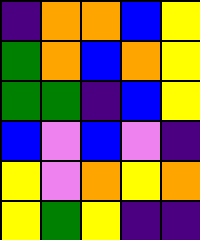[["indigo", "orange", "orange", "blue", "yellow"], ["green", "orange", "blue", "orange", "yellow"], ["green", "green", "indigo", "blue", "yellow"], ["blue", "violet", "blue", "violet", "indigo"], ["yellow", "violet", "orange", "yellow", "orange"], ["yellow", "green", "yellow", "indigo", "indigo"]]